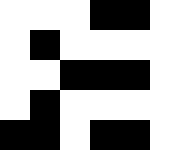[["white", "white", "white", "black", "black", "white"], ["white", "black", "white", "white", "white", "white"], ["white", "white", "black", "black", "black", "white"], ["white", "black", "white", "white", "white", "white"], ["black", "black", "white", "black", "black", "white"]]